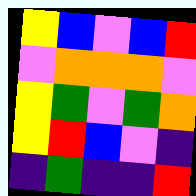[["yellow", "blue", "violet", "blue", "red"], ["violet", "orange", "orange", "orange", "violet"], ["yellow", "green", "violet", "green", "orange"], ["yellow", "red", "blue", "violet", "indigo"], ["indigo", "green", "indigo", "indigo", "red"]]